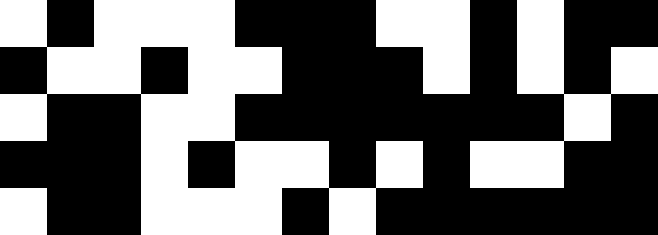[["white", "black", "white", "white", "white", "black", "black", "black", "white", "white", "black", "white", "black", "black"], ["black", "white", "white", "black", "white", "white", "black", "black", "black", "white", "black", "white", "black", "white"], ["white", "black", "black", "white", "white", "black", "black", "black", "black", "black", "black", "black", "white", "black"], ["black", "black", "black", "white", "black", "white", "white", "black", "white", "black", "white", "white", "black", "black"], ["white", "black", "black", "white", "white", "white", "black", "white", "black", "black", "black", "black", "black", "black"]]